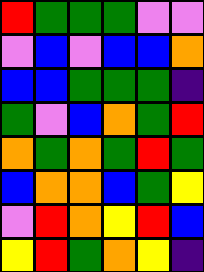[["red", "green", "green", "green", "violet", "violet"], ["violet", "blue", "violet", "blue", "blue", "orange"], ["blue", "blue", "green", "green", "green", "indigo"], ["green", "violet", "blue", "orange", "green", "red"], ["orange", "green", "orange", "green", "red", "green"], ["blue", "orange", "orange", "blue", "green", "yellow"], ["violet", "red", "orange", "yellow", "red", "blue"], ["yellow", "red", "green", "orange", "yellow", "indigo"]]